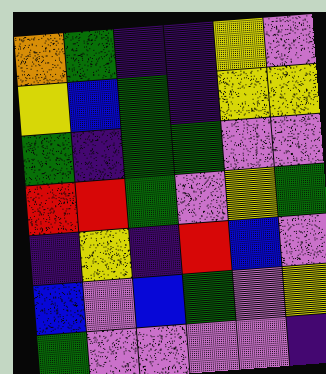[["orange", "green", "indigo", "indigo", "yellow", "violet"], ["yellow", "blue", "green", "indigo", "yellow", "yellow"], ["green", "indigo", "green", "green", "violet", "violet"], ["red", "red", "green", "violet", "yellow", "green"], ["indigo", "yellow", "indigo", "red", "blue", "violet"], ["blue", "violet", "blue", "green", "violet", "yellow"], ["green", "violet", "violet", "violet", "violet", "indigo"]]